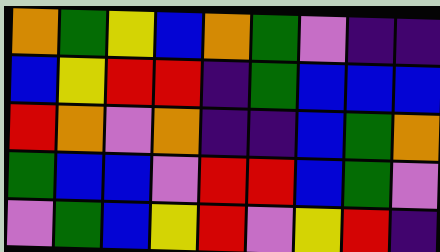[["orange", "green", "yellow", "blue", "orange", "green", "violet", "indigo", "indigo"], ["blue", "yellow", "red", "red", "indigo", "green", "blue", "blue", "blue"], ["red", "orange", "violet", "orange", "indigo", "indigo", "blue", "green", "orange"], ["green", "blue", "blue", "violet", "red", "red", "blue", "green", "violet"], ["violet", "green", "blue", "yellow", "red", "violet", "yellow", "red", "indigo"]]